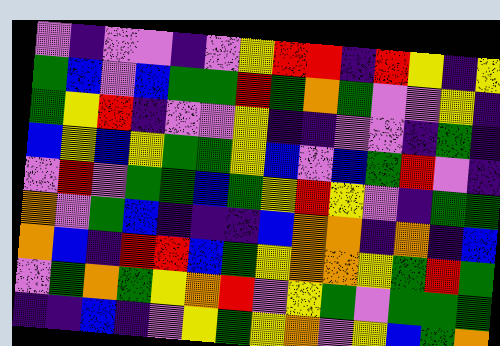[["violet", "indigo", "violet", "violet", "indigo", "violet", "yellow", "red", "red", "indigo", "red", "yellow", "indigo", "yellow"], ["green", "blue", "violet", "blue", "green", "green", "red", "green", "orange", "green", "violet", "violet", "yellow", "indigo"], ["green", "yellow", "red", "indigo", "violet", "violet", "yellow", "indigo", "indigo", "violet", "violet", "indigo", "green", "indigo"], ["blue", "yellow", "blue", "yellow", "green", "green", "yellow", "blue", "violet", "blue", "green", "red", "violet", "indigo"], ["violet", "red", "violet", "green", "green", "blue", "green", "yellow", "red", "yellow", "violet", "indigo", "green", "green"], ["orange", "violet", "green", "blue", "indigo", "indigo", "indigo", "blue", "orange", "orange", "indigo", "orange", "indigo", "blue"], ["orange", "blue", "indigo", "red", "red", "blue", "green", "yellow", "orange", "orange", "yellow", "green", "red", "green"], ["violet", "green", "orange", "green", "yellow", "orange", "red", "violet", "yellow", "green", "violet", "green", "green", "green"], ["indigo", "indigo", "blue", "indigo", "violet", "yellow", "green", "yellow", "orange", "violet", "yellow", "blue", "green", "orange"]]